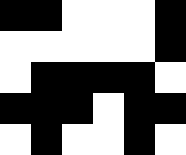[["black", "black", "white", "white", "white", "black"], ["white", "white", "white", "white", "white", "black"], ["white", "black", "black", "black", "black", "white"], ["black", "black", "black", "white", "black", "black"], ["white", "black", "white", "white", "black", "white"]]